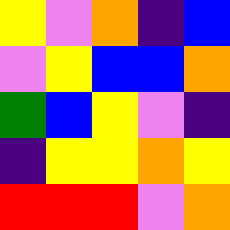[["yellow", "violet", "orange", "indigo", "blue"], ["violet", "yellow", "blue", "blue", "orange"], ["green", "blue", "yellow", "violet", "indigo"], ["indigo", "yellow", "yellow", "orange", "yellow"], ["red", "red", "red", "violet", "orange"]]